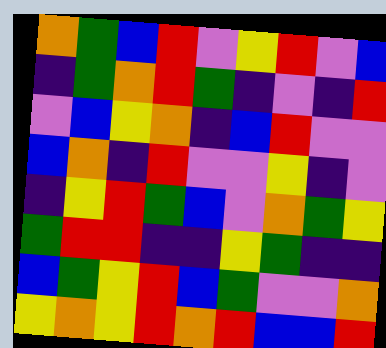[["orange", "green", "blue", "red", "violet", "yellow", "red", "violet", "blue"], ["indigo", "green", "orange", "red", "green", "indigo", "violet", "indigo", "red"], ["violet", "blue", "yellow", "orange", "indigo", "blue", "red", "violet", "violet"], ["blue", "orange", "indigo", "red", "violet", "violet", "yellow", "indigo", "violet"], ["indigo", "yellow", "red", "green", "blue", "violet", "orange", "green", "yellow"], ["green", "red", "red", "indigo", "indigo", "yellow", "green", "indigo", "indigo"], ["blue", "green", "yellow", "red", "blue", "green", "violet", "violet", "orange"], ["yellow", "orange", "yellow", "red", "orange", "red", "blue", "blue", "red"]]